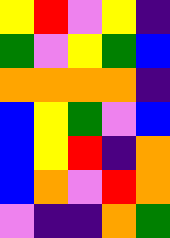[["yellow", "red", "violet", "yellow", "indigo"], ["green", "violet", "yellow", "green", "blue"], ["orange", "orange", "orange", "orange", "indigo"], ["blue", "yellow", "green", "violet", "blue"], ["blue", "yellow", "red", "indigo", "orange"], ["blue", "orange", "violet", "red", "orange"], ["violet", "indigo", "indigo", "orange", "green"]]